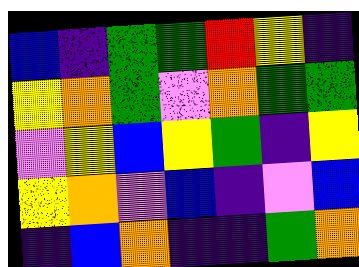[["blue", "indigo", "green", "green", "red", "yellow", "indigo"], ["yellow", "orange", "green", "violet", "orange", "green", "green"], ["violet", "yellow", "blue", "yellow", "green", "indigo", "yellow"], ["yellow", "orange", "violet", "blue", "indigo", "violet", "blue"], ["indigo", "blue", "orange", "indigo", "indigo", "green", "orange"]]